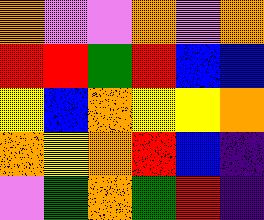[["orange", "violet", "violet", "orange", "violet", "orange"], ["red", "red", "green", "red", "blue", "blue"], ["yellow", "blue", "orange", "yellow", "yellow", "orange"], ["orange", "yellow", "orange", "red", "blue", "indigo"], ["violet", "green", "orange", "green", "red", "indigo"]]